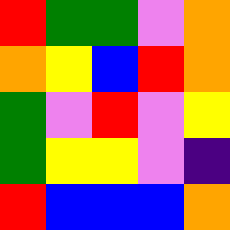[["red", "green", "green", "violet", "orange"], ["orange", "yellow", "blue", "red", "orange"], ["green", "violet", "red", "violet", "yellow"], ["green", "yellow", "yellow", "violet", "indigo"], ["red", "blue", "blue", "blue", "orange"]]